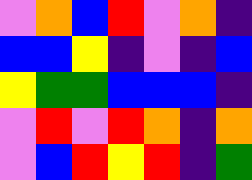[["violet", "orange", "blue", "red", "violet", "orange", "indigo"], ["blue", "blue", "yellow", "indigo", "violet", "indigo", "blue"], ["yellow", "green", "green", "blue", "blue", "blue", "indigo"], ["violet", "red", "violet", "red", "orange", "indigo", "orange"], ["violet", "blue", "red", "yellow", "red", "indigo", "green"]]